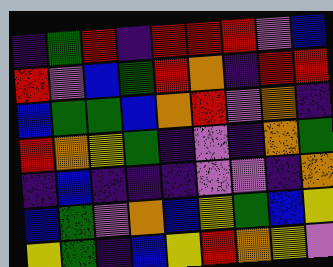[["indigo", "green", "red", "indigo", "red", "red", "red", "violet", "blue"], ["red", "violet", "blue", "green", "red", "orange", "indigo", "red", "red"], ["blue", "green", "green", "blue", "orange", "red", "violet", "orange", "indigo"], ["red", "orange", "yellow", "green", "indigo", "violet", "indigo", "orange", "green"], ["indigo", "blue", "indigo", "indigo", "indigo", "violet", "violet", "indigo", "orange"], ["blue", "green", "violet", "orange", "blue", "yellow", "green", "blue", "yellow"], ["yellow", "green", "indigo", "blue", "yellow", "red", "orange", "yellow", "violet"]]